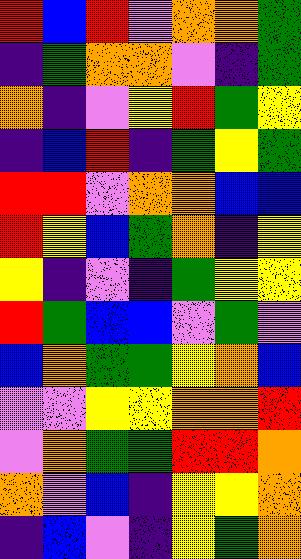[["red", "blue", "red", "violet", "orange", "orange", "green"], ["indigo", "green", "orange", "orange", "violet", "indigo", "green"], ["orange", "indigo", "violet", "yellow", "red", "green", "yellow"], ["indigo", "blue", "red", "indigo", "green", "yellow", "green"], ["red", "red", "violet", "orange", "orange", "blue", "blue"], ["red", "yellow", "blue", "green", "orange", "indigo", "yellow"], ["yellow", "indigo", "violet", "indigo", "green", "yellow", "yellow"], ["red", "green", "blue", "blue", "violet", "green", "violet"], ["blue", "orange", "green", "green", "yellow", "orange", "blue"], ["violet", "violet", "yellow", "yellow", "orange", "orange", "red"], ["violet", "orange", "green", "green", "red", "red", "orange"], ["orange", "violet", "blue", "indigo", "yellow", "yellow", "orange"], ["indigo", "blue", "violet", "indigo", "yellow", "green", "orange"]]